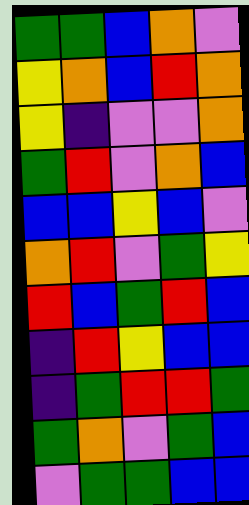[["green", "green", "blue", "orange", "violet"], ["yellow", "orange", "blue", "red", "orange"], ["yellow", "indigo", "violet", "violet", "orange"], ["green", "red", "violet", "orange", "blue"], ["blue", "blue", "yellow", "blue", "violet"], ["orange", "red", "violet", "green", "yellow"], ["red", "blue", "green", "red", "blue"], ["indigo", "red", "yellow", "blue", "blue"], ["indigo", "green", "red", "red", "green"], ["green", "orange", "violet", "green", "blue"], ["violet", "green", "green", "blue", "blue"]]